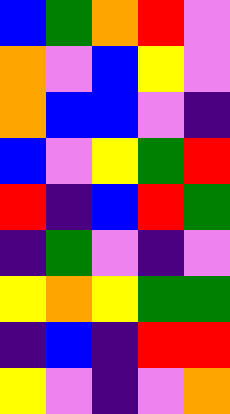[["blue", "green", "orange", "red", "violet"], ["orange", "violet", "blue", "yellow", "violet"], ["orange", "blue", "blue", "violet", "indigo"], ["blue", "violet", "yellow", "green", "red"], ["red", "indigo", "blue", "red", "green"], ["indigo", "green", "violet", "indigo", "violet"], ["yellow", "orange", "yellow", "green", "green"], ["indigo", "blue", "indigo", "red", "red"], ["yellow", "violet", "indigo", "violet", "orange"]]